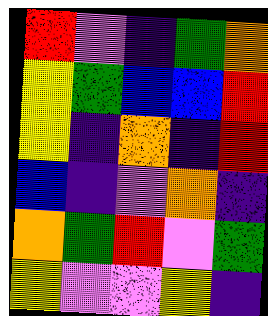[["red", "violet", "indigo", "green", "orange"], ["yellow", "green", "blue", "blue", "red"], ["yellow", "indigo", "orange", "indigo", "red"], ["blue", "indigo", "violet", "orange", "indigo"], ["orange", "green", "red", "violet", "green"], ["yellow", "violet", "violet", "yellow", "indigo"]]